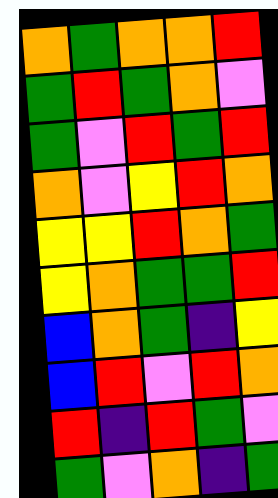[["orange", "green", "orange", "orange", "red"], ["green", "red", "green", "orange", "violet"], ["green", "violet", "red", "green", "red"], ["orange", "violet", "yellow", "red", "orange"], ["yellow", "yellow", "red", "orange", "green"], ["yellow", "orange", "green", "green", "red"], ["blue", "orange", "green", "indigo", "yellow"], ["blue", "red", "violet", "red", "orange"], ["red", "indigo", "red", "green", "violet"], ["green", "violet", "orange", "indigo", "green"]]